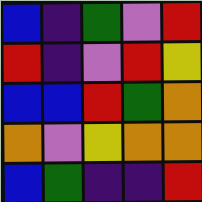[["blue", "indigo", "green", "violet", "red"], ["red", "indigo", "violet", "red", "yellow"], ["blue", "blue", "red", "green", "orange"], ["orange", "violet", "yellow", "orange", "orange"], ["blue", "green", "indigo", "indigo", "red"]]